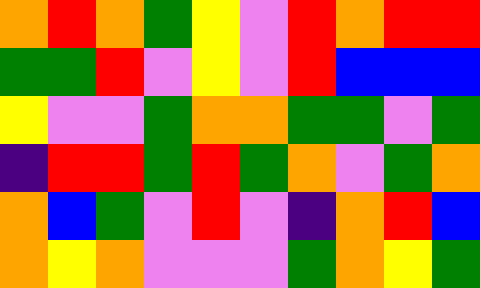[["orange", "red", "orange", "green", "yellow", "violet", "red", "orange", "red", "red"], ["green", "green", "red", "violet", "yellow", "violet", "red", "blue", "blue", "blue"], ["yellow", "violet", "violet", "green", "orange", "orange", "green", "green", "violet", "green"], ["indigo", "red", "red", "green", "red", "green", "orange", "violet", "green", "orange"], ["orange", "blue", "green", "violet", "red", "violet", "indigo", "orange", "red", "blue"], ["orange", "yellow", "orange", "violet", "violet", "violet", "green", "orange", "yellow", "green"]]